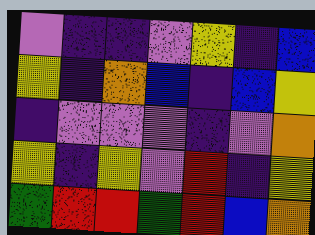[["violet", "indigo", "indigo", "violet", "yellow", "indigo", "blue"], ["yellow", "indigo", "orange", "blue", "indigo", "blue", "yellow"], ["indigo", "violet", "violet", "violet", "indigo", "violet", "orange"], ["yellow", "indigo", "yellow", "violet", "red", "indigo", "yellow"], ["green", "red", "red", "green", "red", "blue", "orange"]]